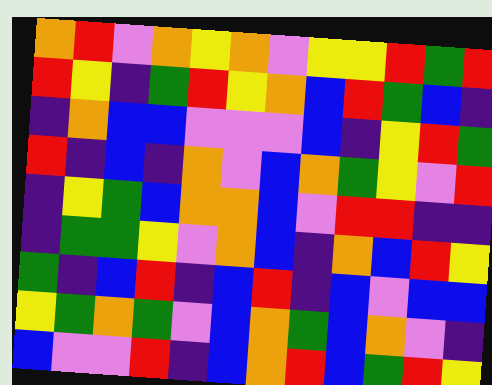[["orange", "red", "violet", "orange", "yellow", "orange", "violet", "yellow", "yellow", "red", "green", "red"], ["red", "yellow", "indigo", "green", "red", "yellow", "orange", "blue", "red", "green", "blue", "indigo"], ["indigo", "orange", "blue", "blue", "violet", "violet", "violet", "blue", "indigo", "yellow", "red", "green"], ["red", "indigo", "blue", "indigo", "orange", "violet", "blue", "orange", "green", "yellow", "violet", "red"], ["indigo", "yellow", "green", "blue", "orange", "orange", "blue", "violet", "red", "red", "indigo", "indigo"], ["indigo", "green", "green", "yellow", "violet", "orange", "blue", "indigo", "orange", "blue", "red", "yellow"], ["green", "indigo", "blue", "red", "indigo", "blue", "red", "indigo", "blue", "violet", "blue", "blue"], ["yellow", "green", "orange", "green", "violet", "blue", "orange", "green", "blue", "orange", "violet", "indigo"], ["blue", "violet", "violet", "red", "indigo", "blue", "orange", "red", "blue", "green", "red", "yellow"]]